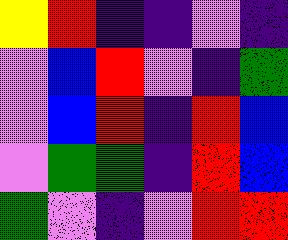[["yellow", "red", "indigo", "indigo", "violet", "indigo"], ["violet", "blue", "red", "violet", "indigo", "green"], ["violet", "blue", "red", "indigo", "red", "blue"], ["violet", "green", "green", "indigo", "red", "blue"], ["green", "violet", "indigo", "violet", "red", "red"]]